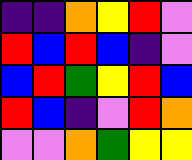[["indigo", "indigo", "orange", "yellow", "red", "violet"], ["red", "blue", "red", "blue", "indigo", "violet"], ["blue", "red", "green", "yellow", "red", "blue"], ["red", "blue", "indigo", "violet", "red", "orange"], ["violet", "violet", "orange", "green", "yellow", "yellow"]]